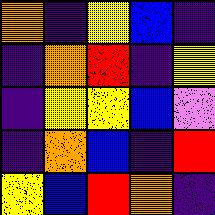[["orange", "indigo", "yellow", "blue", "indigo"], ["indigo", "orange", "red", "indigo", "yellow"], ["indigo", "yellow", "yellow", "blue", "violet"], ["indigo", "orange", "blue", "indigo", "red"], ["yellow", "blue", "red", "orange", "indigo"]]